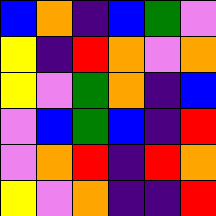[["blue", "orange", "indigo", "blue", "green", "violet"], ["yellow", "indigo", "red", "orange", "violet", "orange"], ["yellow", "violet", "green", "orange", "indigo", "blue"], ["violet", "blue", "green", "blue", "indigo", "red"], ["violet", "orange", "red", "indigo", "red", "orange"], ["yellow", "violet", "orange", "indigo", "indigo", "red"]]